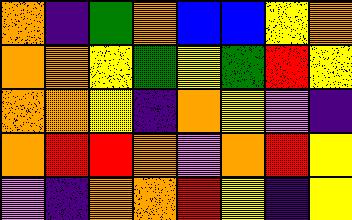[["orange", "indigo", "green", "orange", "blue", "blue", "yellow", "orange"], ["orange", "orange", "yellow", "green", "yellow", "green", "red", "yellow"], ["orange", "orange", "yellow", "indigo", "orange", "yellow", "violet", "indigo"], ["orange", "red", "red", "orange", "violet", "orange", "red", "yellow"], ["violet", "indigo", "orange", "orange", "red", "yellow", "indigo", "yellow"]]